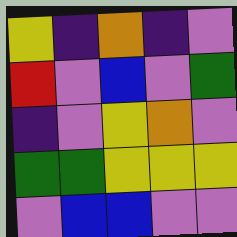[["yellow", "indigo", "orange", "indigo", "violet"], ["red", "violet", "blue", "violet", "green"], ["indigo", "violet", "yellow", "orange", "violet"], ["green", "green", "yellow", "yellow", "yellow"], ["violet", "blue", "blue", "violet", "violet"]]